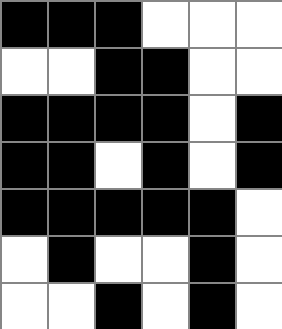[["black", "black", "black", "white", "white", "white"], ["white", "white", "black", "black", "white", "white"], ["black", "black", "black", "black", "white", "black"], ["black", "black", "white", "black", "white", "black"], ["black", "black", "black", "black", "black", "white"], ["white", "black", "white", "white", "black", "white"], ["white", "white", "black", "white", "black", "white"]]